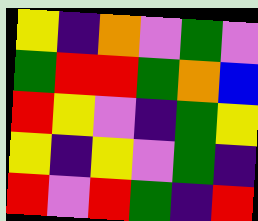[["yellow", "indigo", "orange", "violet", "green", "violet"], ["green", "red", "red", "green", "orange", "blue"], ["red", "yellow", "violet", "indigo", "green", "yellow"], ["yellow", "indigo", "yellow", "violet", "green", "indigo"], ["red", "violet", "red", "green", "indigo", "red"]]